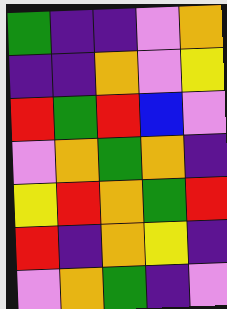[["green", "indigo", "indigo", "violet", "orange"], ["indigo", "indigo", "orange", "violet", "yellow"], ["red", "green", "red", "blue", "violet"], ["violet", "orange", "green", "orange", "indigo"], ["yellow", "red", "orange", "green", "red"], ["red", "indigo", "orange", "yellow", "indigo"], ["violet", "orange", "green", "indigo", "violet"]]